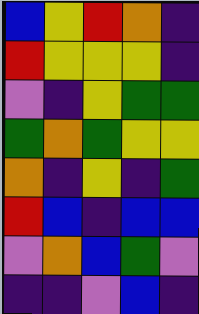[["blue", "yellow", "red", "orange", "indigo"], ["red", "yellow", "yellow", "yellow", "indigo"], ["violet", "indigo", "yellow", "green", "green"], ["green", "orange", "green", "yellow", "yellow"], ["orange", "indigo", "yellow", "indigo", "green"], ["red", "blue", "indigo", "blue", "blue"], ["violet", "orange", "blue", "green", "violet"], ["indigo", "indigo", "violet", "blue", "indigo"]]